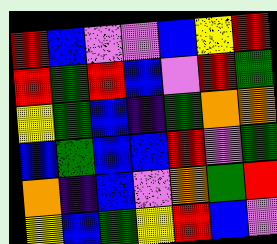[["red", "blue", "violet", "violet", "blue", "yellow", "red"], ["red", "green", "red", "blue", "violet", "red", "green"], ["yellow", "green", "blue", "indigo", "green", "orange", "orange"], ["blue", "green", "blue", "blue", "red", "violet", "green"], ["orange", "indigo", "blue", "violet", "orange", "green", "red"], ["yellow", "blue", "green", "yellow", "red", "blue", "violet"]]